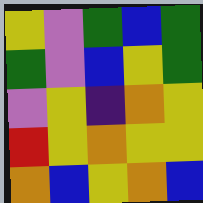[["yellow", "violet", "green", "blue", "green"], ["green", "violet", "blue", "yellow", "green"], ["violet", "yellow", "indigo", "orange", "yellow"], ["red", "yellow", "orange", "yellow", "yellow"], ["orange", "blue", "yellow", "orange", "blue"]]